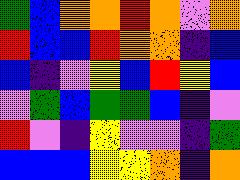[["green", "blue", "orange", "orange", "red", "orange", "violet", "orange"], ["red", "blue", "blue", "red", "orange", "orange", "indigo", "blue"], ["blue", "indigo", "violet", "yellow", "blue", "red", "yellow", "blue"], ["violet", "green", "blue", "green", "green", "blue", "indigo", "violet"], ["red", "violet", "indigo", "yellow", "violet", "violet", "indigo", "green"], ["blue", "blue", "blue", "yellow", "yellow", "orange", "indigo", "orange"]]